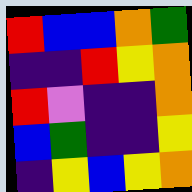[["red", "blue", "blue", "orange", "green"], ["indigo", "indigo", "red", "yellow", "orange"], ["red", "violet", "indigo", "indigo", "orange"], ["blue", "green", "indigo", "indigo", "yellow"], ["indigo", "yellow", "blue", "yellow", "orange"]]